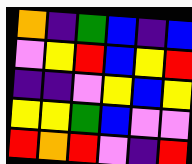[["orange", "indigo", "green", "blue", "indigo", "blue"], ["violet", "yellow", "red", "blue", "yellow", "red"], ["indigo", "indigo", "violet", "yellow", "blue", "yellow"], ["yellow", "yellow", "green", "blue", "violet", "violet"], ["red", "orange", "red", "violet", "indigo", "red"]]